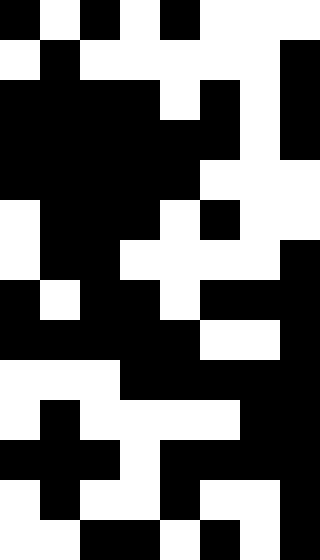[["black", "white", "black", "white", "black", "white", "white", "white"], ["white", "black", "white", "white", "white", "white", "white", "black"], ["black", "black", "black", "black", "white", "black", "white", "black"], ["black", "black", "black", "black", "black", "black", "white", "black"], ["black", "black", "black", "black", "black", "white", "white", "white"], ["white", "black", "black", "black", "white", "black", "white", "white"], ["white", "black", "black", "white", "white", "white", "white", "black"], ["black", "white", "black", "black", "white", "black", "black", "black"], ["black", "black", "black", "black", "black", "white", "white", "black"], ["white", "white", "white", "black", "black", "black", "black", "black"], ["white", "black", "white", "white", "white", "white", "black", "black"], ["black", "black", "black", "white", "black", "black", "black", "black"], ["white", "black", "white", "white", "black", "white", "white", "black"], ["white", "white", "black", "black", "white", "black", "white", "black"]]